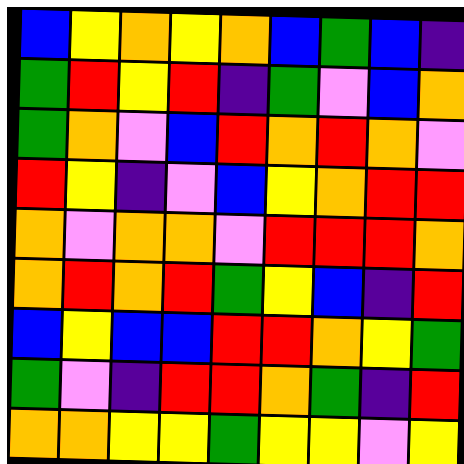[["blue", "yellow", "orange", "yellow", "orange", "blue", "green", "blue", "indigo"], ["green", "red", "yellow", "red", "indigo", "green", "violet", "blue", "orange"], ["green", "orange", "violet", "blue", "red", "orange", "red", "orange", "violet"], ["red", "yellow", "indigo", "violet", "blue", "yellow", "orange", "red", "red"], ["orange", "violet", "orange", "orange", "violet", "red", "red", "red", "orange"], ["orange", "red", "orange", "red", "green", "yellow", "blue", "indigo", "red"], ["blue", "yellow", "blue", "blue", "red", "red", "orange", "yellow", "green"], ["green", "violet", "indigo", "red", "red", "orange", "green", "indigo", "red"], ["orange", "orange", "yellow", "yellow", "green", "yellow", "yellow", "violet", "yellow"]]